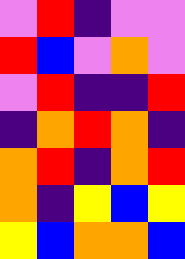[["violet", "red", "indigo", "violet", "violet"], ["red", "blue", "violet", "orange", "violet"], ["violet", "red", "indigo", "indigo", "red"], ["indigo", "orange", "red", "orange", "indigo"], ["orange", "red", "indigo", "orange", "red"], ["orange", "indigo", "yellow", "blue", "yellow"], ["yellow", "blue", "orange", "orange", "blue"]]